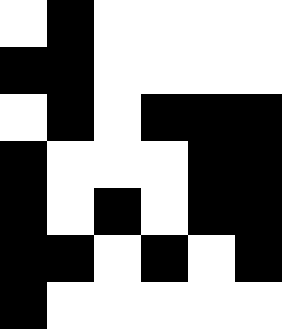[["white", "black", "white", "white", "white", "white"], ["black", "black", "white", "white", "white", "white"], ["white", "black", "white", "black", "black", "black"], ["black", "white", "white", "white", "black", "black"], ["black", "white", "black", "white", "black", "black"], ["black", "black", "white", "black", "white", "black"], ["black", "white", "white", "white", "white", "white"]]